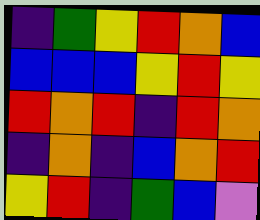[["indigo", "green", "yellow", "red", "orange", "blue"], ["blue", "blue", "blue", "yellow", "red", "yellow"], ["red", "orange", "red", "indigo", "red", "orange"], ["indigo", "orange", "indigo", "blue", "orange", "red"], ["yellow", "red", "indigo", "green", "blue", "violet"]]